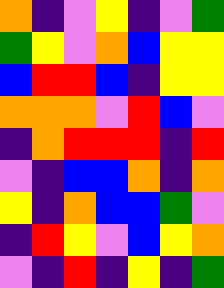[["orange", "indigo", "violet", "yellow", "indigo", "violet", "green"], ["green", "yellow", "violet", "orange", "blue", "yellow", "yellow"], ["blue", "red", "red", "blue", "indigo", "yellow", "yellow"], ["orange", "orange", "orange", "violet", "red", "blue", "violet"], ["indigo", "orange", "red", "red", "red", "indigo", "red"], ["violet", "indigo", "blue", "blue", "orange", "indigo", "orange"], ["yellow", "indigo", "orange", "blue", "blue", "green", "violet"], ["indigo", "red", "yellow", "violet", "blue", "yellow", "orange"], ["violet", "indigo", "red", "indigo", "yellow", "indigo", "green"]]